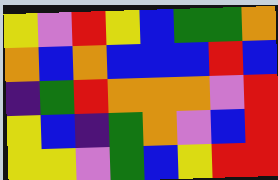[["yellow", "violet", "red", "yellow", "blue", "green", "green", "orange"], ["orange", "blue", "orange", "blue", "blue", "blue", "red", "blue"], ["indigo", "green", "red", "orange", "orange", "orange", "violet", "red"], ["yellow", "blue", "indigo", "green", "orange", "violet", "blue", "red"], ["yellow", "yellow", "violet", "green", "blue", "yellow", "red", "red"]]